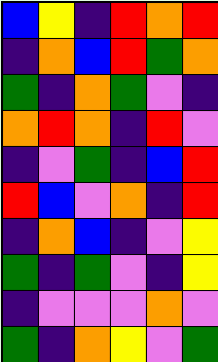[["blue", "yellow", "indigo", "red", "orange", "red"], ["indigo", "orange", "blue", "red", "green", "orange"], ["green", "indigo", "orange", "green", "violet", "indigo"], ["orange", "red", "orange", "indigo", "red", "violet"], ["indigo", "violet", "green", "indigo", "blue", "red"], ["red", "blue", "violet", "orange", "indigo", "red"], ["indigo", "orange", "blue", "indigo", "violet", "yellow"], ["green", "indigo", "green", "violet", "indigo", "yellow"], ["indigo", "violet", "violet", "violet", "orange", "violet"], ["green", "indigo", "orange", "yellow", "violet", "green"]]